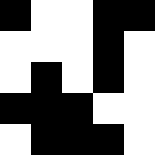[["black", "white", "white", "black", "black"], ["white", "white", "white", "black", "white"], ["white", "black", "white", "black", "white"], ["black", "black", "black", "white", "white"], ["white", "black", "black", "black", "white"]]